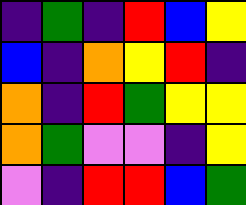[["indigo", "green", "indigo", "red", "blue", "yellow"], ["blue", "indigo", "orange", "yellow", "red", "indigo"], ["orange", "indigo", "red", "green", "yellow", "yellow"], ["orange", "green", "violet", "violet", "indigo", "yellow"], ["violet", "indigo", "red", "red", "blue", "green"]]